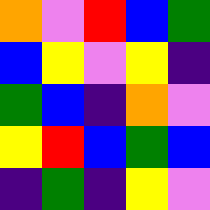[["orange", "violet", "red", "blue", "green"], ["blue", "yellow", "violet", "yellow", "indigo"], ["green", "blue", "indigo", "orange", "violet"], ["yellow", "red", "blue", "green", "blue"], ["indigo", "green", "indigo", "yellow", "violet"]]